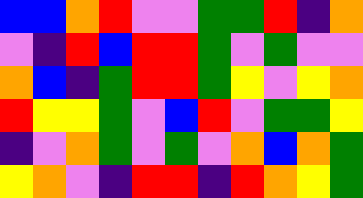[["blue", "blue", "orange", "red", "violet", "violet", "green", "green", "red", "indigo", "orange"], ["violet", "indigo", "red", "blue", "red", "red", "green", "violet", "green", "violet", "violet"], ["orange", "blue", "indigo", "green", "red", "red", "green", "yellow", "violet", "yellow", "orange"], ["red", "yellow", "yellow", "green", "violet", "blue", "red", "violet", "green", "green", "yellow"], ["indigo", "violet", "orange", "green", "violet", "green", "violet", "orange", "blue", "orange", "green"], ["yellow", "orange", "violet", "indigo", "red", "red", "indigo", "red", "orange", "yellow", "green"]]